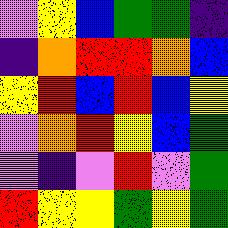[["violet", "yellow", "blue", "green", "green", "indigo"], ["indigo", "orange", "red", "red", "orange", "blue"], ["yellow", "red", "blue", "red", "blue", "yellow"], ["violet", "orange", "red", "yellow", "blue", "green"], ["violet", "indigo", "violet", "red", "violet", "green"], ["red", "yellow", "yellow", "green", "yellow", "green"]]